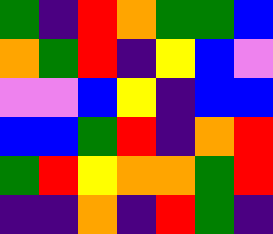[["green", "indigo", "red", "orange", "green", "green", "blue"], ["orange", "green", "red", "indigo", "yellow", "blue", "violet"], ["violet", "violet", "blue", "yellow", "indigo", "blue", "blue"], ["blue", "blue", "green", "red", "indigo", "orange", "red"], ["green", "red", "yellow", "orange", "orange", "green", "red"], ["indigo", "indigo", "orange", "indigo", "red", "green", "indigo"]]